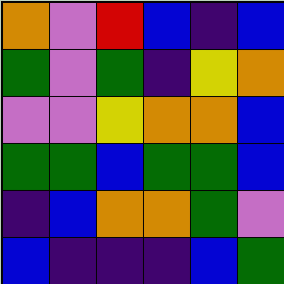[["orange", "violet", "red", "blue", "indigo", "blue"], ["green", "violet", "green", "indigo", "yellow", "orange"], ["violet", "violet", "yellow", "orange", "orange", "blue"], ["green", "green", "blue", "green", "green", "blue"], ["indigo", "blue", "orange", "orange", "green", "violet"], ["blue", "indigo", "indigo", "indigo", "blue", "green"]]